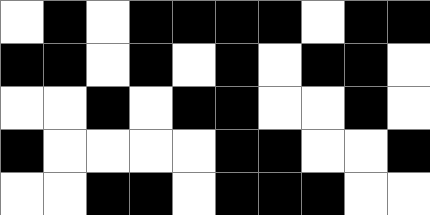[["white", "black", "white", "black", "black", "black", "black", "white", "black", "black"], ["black", "black", "white", "black", "white", "black", "white", "black", "black", "white"], ["white", "white", "black", "white", "black", "black", "white", "white", "black", "white"], ["black", "white", "white", "white", "white", "black", "black", "white", "white", "black"], ["white", "white", "black", "black", "white", "black", "black", "black", "white", "white"]]